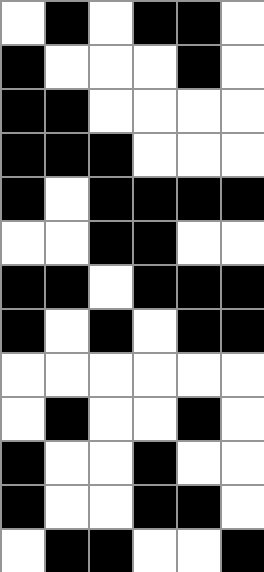[["white", "black", "white", "black", "black", "white"], ["black", "white", "white", "white", "black", "white"], ["black", "black", "white", "white", "white", "white"], ["black", "black", "black", "white", "white", "white"], ["black", "white", "black", "black", "black", "black"], ["white", "white", "black", "black", "white", "white"], ["black", "black", "white", "black", "black", "black"], ["black", "white", "black", "white", "black", "black"], ["white", "white", "white", "white", "white", "white"], ["white", "black", "white", "white", "black", "white"], ["black", "white", "white", "black", "white", "white"], ["black", "white", "white", "black", "black", "white"], ["white", "black", "black", "white", "white", "black"]]